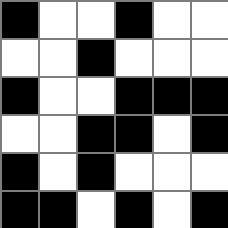[["black", "white", "white", "black", "white", "white"], ["white", "white", "black", "white", "white", "white"], ["black", "white", "white", "black", "black", "black"], ["white", "white", "black", "black", "white", "black"], ["black", "white", "black", "white", "white", "white"], ["black", "black", "white", "black", "white", "black"]]